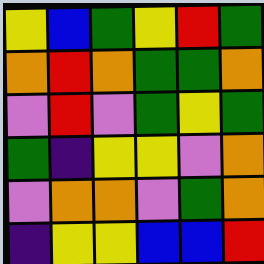[["yellow", "blue", "green", "yellow", "red", "green"], ["orange", "red", "orange", "green", "green", "orange"], ["violet", "red", "violet", "green", "yellow", "green"], ["green", "indigo", "yellow", "yellow", "violet", "orange"], ["violet", "orange", "orange", "violet", "green", "orange"], ["indigo", "yellow", "yellow", "blue", "blue", "red"]]